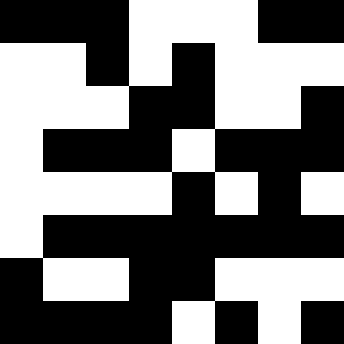[["black", "black", "black", "white", "white", "white", "black", "black"], ["white", "white", "black", "white", "black", "white", "white", "white"], ["white", "white", "white", "black", "black", "white", "white", "black"], ["white", "black", "black", "black", "white", "black", "black", "black"], ["white", "white", "white", "white", "black", "white", "black", "white"], ["white", "black", "black", "black", "black", "black", "black", "black"], ["black", "white", "white", "black", "black", "white", "white", "white"], ["black", "black", "black", "black", "white", "black", "white", "black"]]